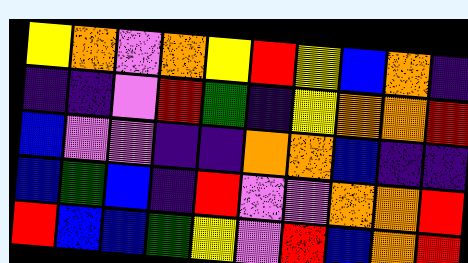[["yellow", "orange", "violet", "orange", "yellow", "red", "yellow", "blue", "orange", "indigo"], ["indigo", "indigo", "violet", "red", "green", "indigo", "yellow", "orange", "orange", "red"], ["blue", "violet", "violet", "indigo", "indigo", "orange", "orange", "blue", "indigo", "indigo"], ["blue", "green", "blue", "indigo", "red", "violet", "violet", "orange", "orange", "red"], ["red", "blue", "blue", "green", "yellow", "violet", "red", "blue", "orange", "red"]]